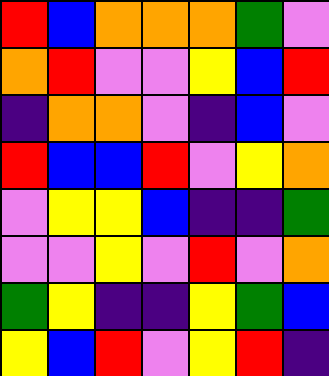[["red", "blue", "orange", "orange", "orange", "green", "violet"], ["orange", "red", "violet", "violet", "yellow", "blue", "red"], ["indigo", "orange", "orange", "violet", "indigo", "blue", "violet"], ["red", "blue", "blue", "red", "violet", "yellow", "orange"], ["violet", "yellow", "yellow", "blue", "indigo", "indigo", "green"], ["violet", "violet", "yellow", "violet", "red", "violet", "orange"], ["green", "yellow", "indigo", "indigo", "yellow", "green", "blue"], ["yellow", "blue", "red", "violet", "yellow", "red", "indigo"]]